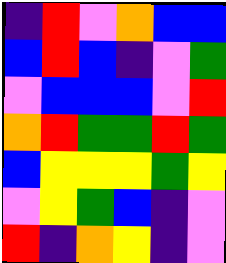[["indigo", "red", "violet", "orange", "blue", "blue"], ["blue", "red", "blue", "indigo", "violet", "green"], ["violet", "blue", "blue", "blue", "violet", "red"], ["orange", "red", "green", "green", "red", "green"], ["blue", "yellow", "yellow", "yellow", "green", "yellow"], ["violet", "yellow", "green", "blue", "indigo", "violet"], ["red", "indigo", "orange", "yellow", "indigo", "violet"]]